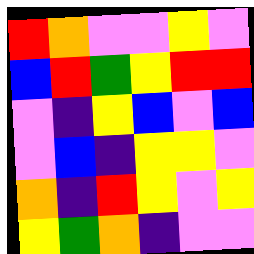[["red", "orange", "violet", "violet", "yellow", "violet"], ["blue", "red", "green", "yellow", "red", "red"], ["violet", "indigo", "yellow", "blue", "violet", "blue"], ["violet", "blue", "indigo", "yellow", "yellow", "violet"], ["orange", "indigo", "red", "yellow", "violet", "yellow"], ["yellow", "green", "orange", "indigo", "violet", "violet"]]